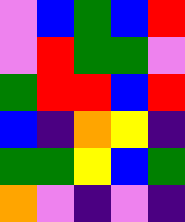[["violet", "blue", "green", "blue", "red"], ["violet", "red", "green", "green", "violet"], ["green", "red", "red", "blue", "red"], ["blue", "indigo", "orange", "yellow", "indigo"], ["green", "green", "yellow", "blue", "green"], ["orange", "violet", "indigo", "violet", "indigo"]]